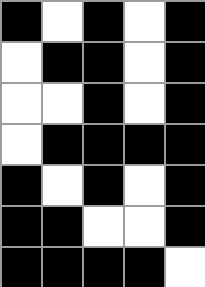[["black", "white", "black", "white", "black"], ["white", "black", "black", "white", "black"], ["white", "white", "black", "white", "black"], ["white", "black", "black", "black", "black"], ["black", "white", "black", "white", "black"], ["black", "black", "white", "white", "black"], ["black", "black", "black", "black", "white"]]